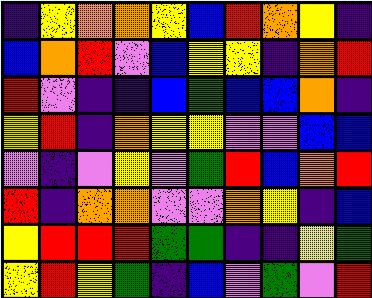[["indigo", "yellow", "orange", "orange", "yellow", "blue", "red", "orange", "yellow", "indigo"], ["blue", "orange", "red", "violet", "blue", "yellow", "yellow", "indigo", "orange", "red"], ["red", "violet", "indigo", "indigo", "blue", "green", "blue", "blue", "orange", "indigo"], ["yellow", "red", "indigo", "orange", "yellow", "yellow", "violet", "violet", "blue", "blue"], ["violet", "indigo", "violet", "yellow", "violet", "green", "red", "blue", "orange", "red"], ["red", "indigo", "orange", "orange", "violet", "violet", "orange", "yellow", "indigo", "blue"], ["yellow", "red", "red", "red", "green", "green", "indigo", "indigo", "yellow", "green"], ["yellow", "red", "yellow", "green", "indigo", "blue", "violet", "green", "violet", "red"]]